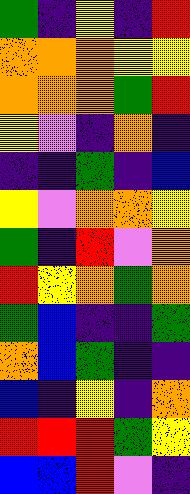[["green", "indigo", "yellow", "indigo", "red"], ["orange", "orange", "orange", "yellow", "yellow"], ["orange", "orange", "orange", "green", "red"], ["yellow", "violet", "indigo", "orange", "indigo"], ["indigo", "indigo", "green", "indigo", "blue"], ["yellow", "violet", "orange", "orange", "yellow"], ["green", "indigo", "red", "violet", "orange"], ["red", "yellow", "orange", "green", "orange"], ["green", "blue", "indigo", "indigo", "green"], ["orange", "blue", "green", "indigo", "indigo"], ["blue", "indigo", "yellow", "indigo", "orange"], ["red", "red", "red", "green", "yellow"], ["blue", "blue", "red", "violet", "indigo"]]